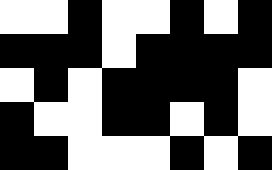[["white", "white", "black", "white", "white", "black", "white", "black"], ["black", "black", "black", "white", "black", "black", "black", "black"], ["white", "black", "white", "black", "black", "black", "black", "white"], ["black", "white", "white", "black", "black", "white", "black", "white"], ["black", "black", "white", "white", "white", "black", "white", "black"]]